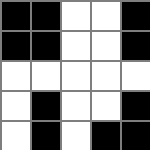[["black", "black", "white", "white", "black"], ["black", "black", "white", "white", "black"], ["white", "white", "white", "white", "white"], ["white", "black", "white", "white", "black"], ["white", "black", "white", "black", "black"]]